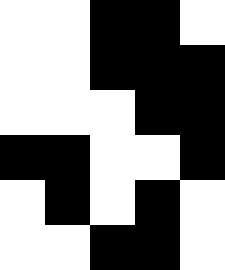[["white", "white", "black", "black", "white"], ["white", "white", "black", "black", "black"], ["white", "white", "white", "black", "black"], ["black", "black", "white", "white", "black"], ["white", "black", "white", "black", "white"], ["white", "white", "black", "black", "white"]]